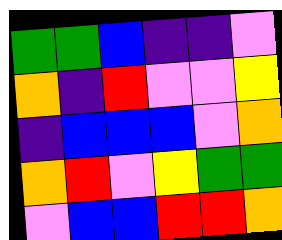[["green", "green", "blue", "indigo", "indigo", "violet"], ["orange", "indigo", "red", "violet", "violet", "yellow"], ["indigo", "blue", "blue", "blue", "violet", "orange"], ["orange", "red", "violet", "yellow", "green", "green"], ["violet", "blue", "blue", "red", "red", "orange"]]